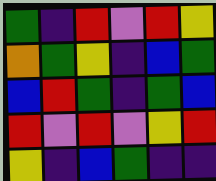[["green", "indigo", "red", "violet", "red", "yellow"], ["orange", "green", "yellow", "indigo", "blue", "green"], ["blue", "red", "green", "indigo", "green", "blue"], ["red", "violet", "red", "violet", "yellow", "red"], ["yellow", "indigo", "blue", "green", "indigo", "indigo"]]